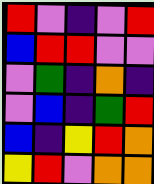[["red", "violet", "indigo", "violet", "red"], ["blue", "red", "red", "violet", "violet"], ["violet", "green", "indigo", "orange", "indigo"], ["violet", "blue", "indigo", "green", "red"], ["blue", "indigo", "yellow", "red", "orange"], ["yellow", "red", "violet", "orange", "orange"]]